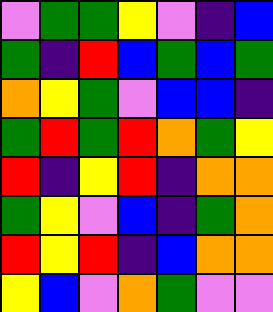[["violet", "green", "green", "yellow", "violet", "indigo", "blue"], ["green", "indigo", "red", "blue", "green", "blue", "green"], ["orange", "yellow", "green", "violet", "blue", "blue", "indigo"], ["green", "red", "green", "red", "orange", "green", "yellow"], ["red", "indigo", "yellow", "red", "indigo", "orange", "orange"], ["green", "yellow", "violet", "blue", "indigo", "green", "orange"], ["red", "yellow", "red", "indigo", "blue", "orange", "orange"], ["yellow", "blue", "violet", "orange", "green", "violet", "violet"]]